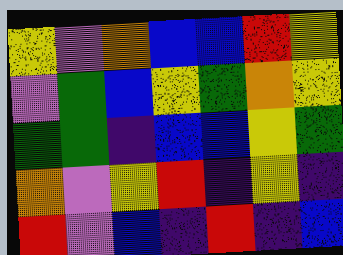[["yellow", "violet", "orange", "blue", "blue", "red", "yellow"], ["violet", "green", "blue", "yellow", "green", "orange", "yellow"], ["green", "green", "indigo", "blue", "blue", "yellow", "green"], ["orange", "violet", "yellow", "red", "indigo", "yellow", "indigo"], ["red", "violet", "blue", "indigo", "red", "indigo", "blue"]]